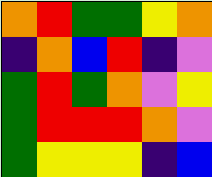[["orange", "red", "green", "green", "yellow", "orange"], ["indigo", "orange", "blue", "red", "indigo", "violet"], ["green", "red", "green", "orange", "violet", "yellow"], ["green", "red", "red", "red", "orange", "violet"], ["green", "yellow", "yellow", "yellow", "indigo", "blue"]]